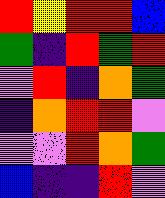[["red", "yellow", "red", "red", "blue"], ["green", "indigo", "red", "green", "red"], ["violet", "red", "indigo", "orange", "green"], ["indigo", "orange", "red", "red", "violet"], ["violet", "violet", "red", "orange", "green"], ["blue", "indigo", "indigo", "red", "violet"]]